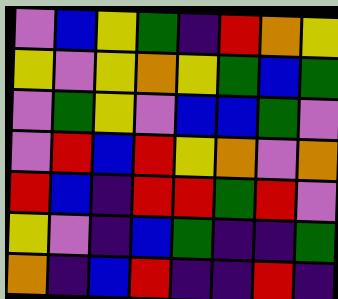[["violet", "blue", "yellow", "green", "indigo", "red", "orange", "yellow"], ["yellow", "violet", "yellow", "orange", "yellow", "green", "blue", "green"], ["violet", "green", "yellow", "violet", "blue", "blue", "green", "violet"], ["violet", "red", "blue", "red", "yellow", "orange", "violet", "orange"], ["red", "blue", "indigo", "red", "red", "green", "red", "violet"], ["yellow", "violet", "indigo", "blue", "green", "indigo", "indigo", "green"], ["orange", "indigo", "blue", "red", "indigo", "indigo", "red", "indigo"]]